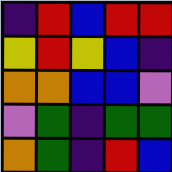[["indigo", "red", "blue", "red", "red"], ["yellow", "red", "yellow", "blue", "indigo"], ["orange", "orange", "blue", "blue", "violet"], ["violet", "green", "indigo", "green", "green"], ["orange", "green", "indigo", "red", "blue"]]